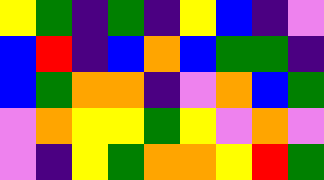[["yellow", "green", "indigo", "green", "indigo", "yellow", "blue", "indigo", "violet"], ["blue", "red", "indigo", "blue", "orange", "blue", "green", "green", "indigo"], ["blue", "green", "orange", "orange", "indigo", "violet", "orange", "blue", "green"], ["violet", "orange", "yellow", "yellow", "green", "yellow", "violet", "orange", "violet"], ["violet", "indigo", "yellow", "green", "orange", "orange", "yellow", "red", "green"]]